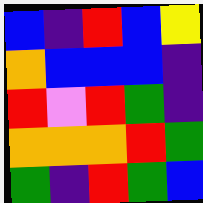[["blue", "indigo", "red", "blue", "yellow"], ["orange", "blue", "blue", "blue", "indigo"], ["red", "violet", "red", "green", "indigo"], ["orange", "orange", "orange", "red", "green"], ["green", "indigo", "red", "green", "blue"]]